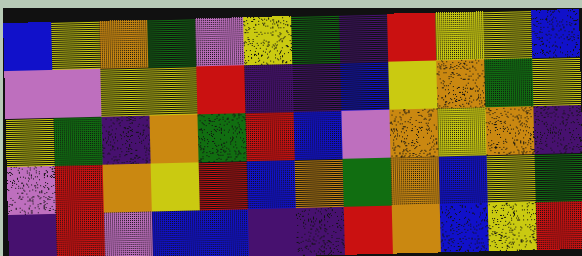[["blue", "yellow", "orange", "green", "violet", "yellow", "green", "indigo", "red", "yellow", "yellow", "blue"], ["violet", "violet", "yellow", "yellow", "red", "indigo", "indigo", "blue", "yellow", "orange", "green", "yellow"], ["yellow", "green", "indigo", "orange", "green", "red", "blue", "violet", "orange", "yellow", "orange", "indigo"], ["violet", "red", "orange", "yellow", "red", "blue", "orange", "green", "orange", "blue", "yellow", "green"], ["indigo", "red", "violet", "blue", "blue", "indigo", "indigo", "red", "orange", "blue", "yellow", "red"]]